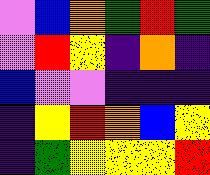[["violet", "blue", "orange", "green", "red", "green"], ["violet", "red", "yellow", "indigo", "orange", "indigo"], ["blue", "violet", "violet", "indigo", "indigo", "indigo"], ["indigo", "yellow", "red", "orange", "blue", "yellow"], ["indigo", "green", "yellow", "yellow", "yellow", "red"]]